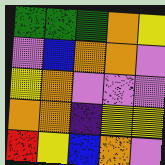[["green", "green", "green", "orange", "yellow"], ["violet", "blue", "orange", "orange", "violet"], ["yellow", "orange", "violet", "violet", "violet"], ["orange", "orange", "indigo", "yellow", "yellow"], ["red", "yellow", "blue", "orange", "violet"]]